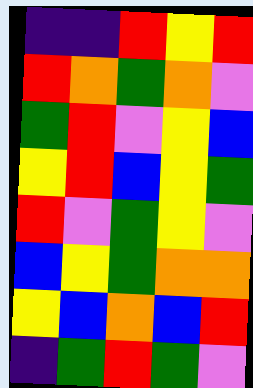[["indigo", "indigo", "red", "yellow", "red"], ["red", "orange", "green", "orange", "violet"], ["green", "red", "violet", "yellow", "blue"], ["yellow", "red", "blue", "yellow", "green"], ["red", "violet", "green", "yellow", "violet"], ["blue", "yellow", "green", "orange", "orange"], ["yellow", "blue", "orange", "blue", "red"], ["indigo", "green", "red", "green", "violet"]]